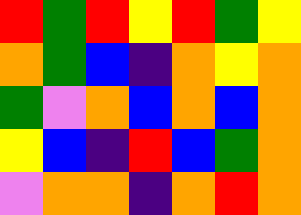[["red", "green", "red", "yellow", "red", "green", "yellow"], ["orange", "green", "blue", "indigo", "orange", "yellow", "orange"], ["green", "violet", "orange", "blue", "orange", "blue", "orange"], ["yellow", "blue", "indigo", "red", "blue", "green", "orange"], ["violet", "orange", "orange", "indigo", "orange", "red", "orange"]]